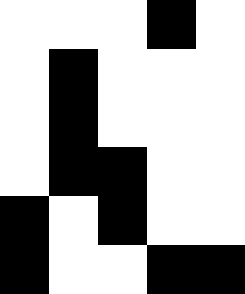[["white", "white", "white", "black", "white"], ["white", "black", "white", "white", "white"], ["white", "black", "white", "white", "white"], ["white", "black", "black", "white", "white"], ["black", "white", "black", "white", "white"], ["black", "white", "white", "black", "black"]]